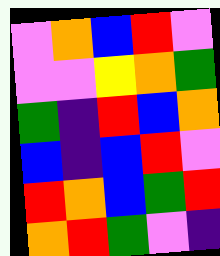[["violet", "orange", "blue", "red", "violet"], ["violet", "violet", "yellow", "orange", "green"], ["green", "indigo", "red", "blue", "orange"], ["blue", "indigo", "blue", "red", "violet"], ["red", "orange", "blue", "green", "red"], ["orange", "red", "green", "violet", "indigo"]]